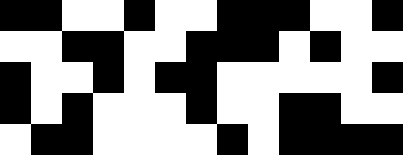[["black", "black", "white", "white", "black", "white", "white", "black", "black", "black", "white", "white", "black"], ["white", "white", "black", "black", "white", "white", "black", "black", "black", "white", "black", "white", "white"], ["black", "white", "white", "black", "white", "black", "black", "white", "white", "white", "white", "white", "black"], ["black", "white", "black", "white", "white", "white", "black", "white", "white", "black", "black", "white", "white"], ["white", "black", "black", "white", "white", "white", "white", "black", "white", "black", "black", "black", "black"]]